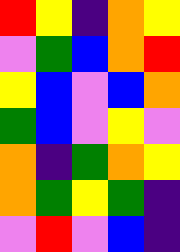[["red", "yellow", "indigo", "orange", "yellow"], ["violet", "green", "blue", "orange", "red"], ["yellow", "blue", "violet", "blue", "orange"], ["green", "blue", "violet", "yellow", "violet"], ["orange", "indigo", "green", "orange", "yellow"], ["orange", "green", "yellow", "green", "indigo"], ["violet", "red", "violet", "blue", "indigo"]]